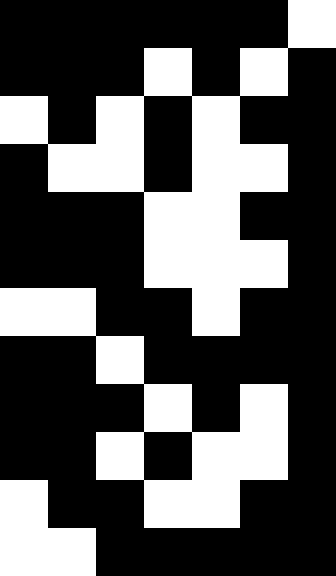[["black", "black", "black", "black", "black", "black", "white"], ["black", "black", "black", "white", "black", "white", "black"], ["white", "black", "white", "black", "white", "black", "black"], ["black", "white", "white", "black", "white", "white", "black"], ["black", "black", "black", "white", "white", "black", "black"], ["black", "black", "black", "white", "white", "white", "black"], ["white", "white", "black", "black", "white", "black", "black"], ["black", "black", "white", "black", "black", "black", "black"], ["black", "black", "black", "white", "black", "white", "black"], ["black", "black", "white", "black", "white", "white", "black"], ["white", "black", "black", "white", "white", "black", "black"], ["white", "white", "black", "black", "black", "black", "black"]]